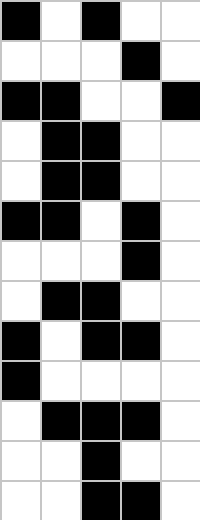[["black", "white", "black", "white", "white"], ["white", "white", "white", "black", "white"], ["black", "black", "white", "white", "black"], ["white", "black", "black", "white", "white"], ["white", "black", "black", "white", "white"], ["black", "black", "white", "black", "white"], ["white", "white", "white", "black", "white"], ["white", "black", "black", "white", "white"], ["black", "white", "black", "black", "white"], ["black", "white", "white", "white", "white"], ["white", "black", "black", "black", "white"], ["white", "white", "black", "white", "white"], ["white", "white", "black", "black", "white"]]